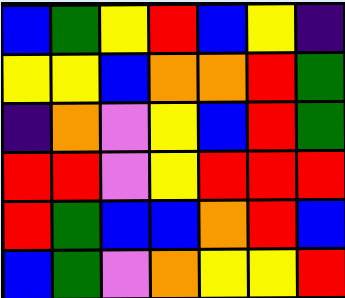[["blue", "green", "yellow", "red", "blue", "yellow", "indigo"], ["yellow", "yellow", "blue", "orange", "orange", "red", "green"], ["indigo", "orange", "violet", "yellow", "blue", "red", "green"], ["red", "red", "violet", "yellow", "red", "red", "red"], ["red", "green", "blue", "blue", "orange", "red", "blue"], ["blue", "green", "violet", "orange", "yellow", "yellow", "red"]]